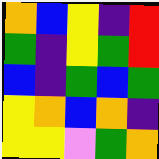[["orange", "blue", "yellow", "indigo", "red"], ["green", "indigo", "yellow", "green", "red"], ["blue", "indigo", "green", "blue", "green"], ["yellow", "orange", "blue", "orange", "indigo"], ["yellow", "yellow", "violet", "green", "orange"]]